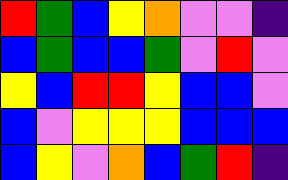[["red", "green", "blue", "yellow", "orange", "violet", "violet", "indigo"], ["blue", "green", "blue", "blue", "green", "violet", "red", "violet"], ["yellow", "blue", "red", "red", "yellow", "blue", "blue", "violet"], ["blue", "violet", "yellow", "yellow", "yellow", "blue", "blue", "blue"], ["blue", "yellow", "violet", "orange", "blue", "green", "red", "indigo"]]